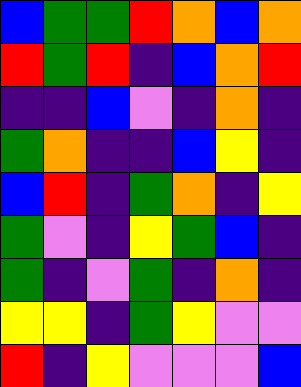[["blue", "green", "green", "red", "orange", "blue", "orange"], ["red", "green", "red", "indigo", "blue", "orange", "red"], ["indigo", "indigo", "blue", "violet", "indigo", "orange", "indigo"], ["green", "orange", "indigo", "indigo", "blue", "yellow", "indigo"], ["blue", "red", "indigo", "green", "orange", "indigo", "yellow"], ["green", "violet", "indigo", "yellow", "green", "blue", "indigo"], ["green", "indigo", "violet", "green", "indigo", "orange", "indigo"], ["yellow", "yellow", "indigo", "green", "yellow", "violet", "violet"], ["red", "indigo", "yellow", "violet", "violet", "violet", "blue"]]